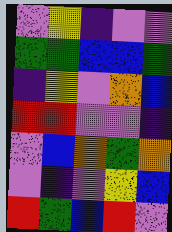[["violet", "yellow", "indigo", "violet", "violet"], ["green", "green", "blue", "blue", "green"], ["indigo", "yellow", "violet", "orange", "blue"], ["red", "red", "violet", "violet", "indigo"], ["violet", "blue", "orange", "green", "orange"], ["violet", "indigo", "violet", "yellow", "blue"], ["red", "green", "blue", "red", "violet"]]